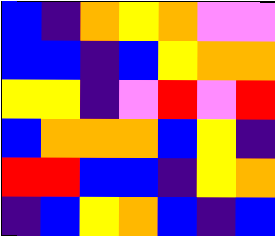[["blue", "indigo", "orange", "yellow", "orange", "violet", "violet"], ["blue", "blue", "indigo", "blue", "yellow", "orange", "orange"], ["yellow", "yellow", "indigo", "violet", "red", "violet", "red"], ["blue", "orange", "orange", "orange", "blue", "yellow", "indigo"], ["red", "red", "blue", "blue", "indigo", "yellow", "orange"], ["indigo", "blue", "yellow", "orange", "blue", "indigo", "blue"]]